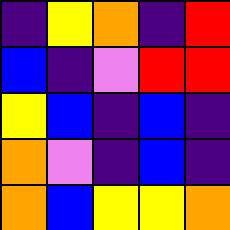[["indigo", "yellow", "orange", "indigo", "red"], ["blue", "indigo", "violet", "red", "red"], ["yellow", "blue", "indigo", "blue", "indigo"], ["orange", "violet", "indigo", "blue", "indigo"], ["orange", "blue", "yellow", "yellow", "orange"]]